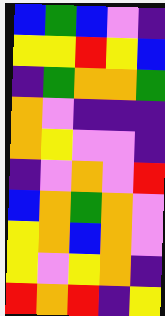[["blue", "green", "blue", "violet", "indigo"], ["yellow", "yellow", "red", "yellow", "blue"], ["indigo", "green", "orange", "orange", "green"], ["orange", "violet", "indigo", "indigo", "indigo"], ["orange", "yellow", "violet", "violet", "indigo"], ["indigo", "violet", "orange", "violet", "red"], ["blue", "orange", "green", "orange", "violet"], ["yellow", "orange", "blue", "orange", "violet"], ["yellow", "violet", "yellow", "orange", "indigo"], ["red", "orange", "red", "indigo", "yellow"]]